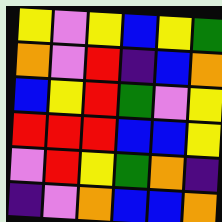[["yellow", "violet", "yellow", "blue", "yellow", "green"], ["orange", "violet", "red", "indigo", "blue", "orange"], ["blue", "yellow", "red", "green", "violet", "yellow"], ["red", "red", "red", "blue", "blue", "yellow"], ["violet", "red", "yellow", "green", "orange", "indigo"], ["indigo", "violet", "orange", "blue", "blue", "orange"]]